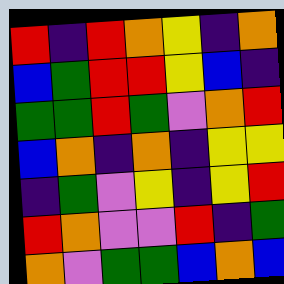[["red", "indigo", "red", "orange", "yellow", "indigo", "orange"], ["blue", "green", "red", "red", "yellow", "blue", "indigo"], ["green", "green", "red", "green", "violet", "orange", "red"], ["blue", "orange", "indigo", "orange", "indigo", "yellow", "yellow"], ["indigo", "green", "violet", "yellow", "indigo", "yellow", "red"], ["red", "orange", "violet", "violet", "red", "indigo", "green"], ["orange", "violet", "green", "green", "blue", "orange", "blue"]]